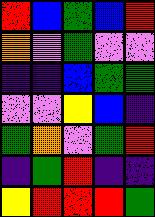[["red", "blue", "green", "blue", "red"], ["orange", "violet", "green", "violet", "violet"], ["indigo", "indigo", "blue", "green", "green"], ["violet", "violet", "yellow", "blue", "indigo"], ["green", "orange", "violet", "green", "red"], ["indigo", "green", "red", "indigo", "indigo"], ["yellow", "red", "red", "red", "green"]]